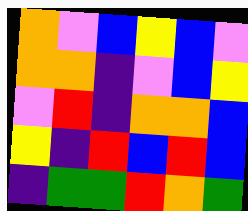[["orange", "violet", "blue", "yellow", "blue", "violet"], ["orange", "orange", "indigo", "violet", "blue", "yellow"], ["violet", "red", "indigo", "orange", "orange", "blue"], ["yellow", "indigo", "red", "blue", "red", "blue"], ["indigo", "green", "green", "red", "orange", "green"]]